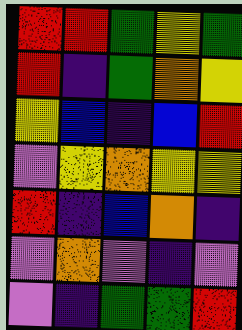[["red", "red", "green", "yellow", "green"], ["red", "indigo", "green", "orange", "yellow"], ["yellow", "blue", "indigo", "blue", "red"], ["violet", "yellow", "orange", "yellow", "yellow"], ["red", "indigo", "blue", "orange", "indigo"], ["violet", "orange", "violet", "indigo", "violet"], ["violet", "indigo", "green", "green", "red"]]